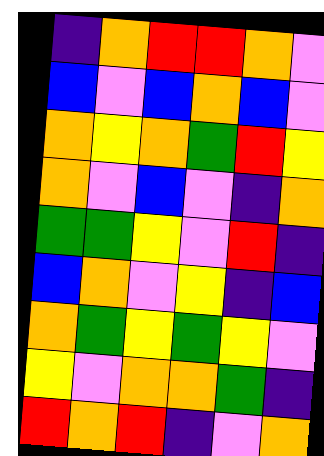[["indigo", "orange", "red", "red", "orange", "violet"], ["blue", "violet", "blue", "orange", "blue", "violet"], ["orange", "yellow", "orange", "green", "red", "yellow"], ["orange", "violet", "blue", "violet", "indigo", "orange"], ["green", "green", "yellow", "violet", "red", "indigo"], ["blue", "orange", "violet", "yellow", "indigo", "blue"], ["orange", "green", "yellow", "green", "yellow", "violet"], ["yellow", "violet", "orange", "orange", "green", "indigo"], ["red", "orange", "red", "indigo", "violet", "orange"]]